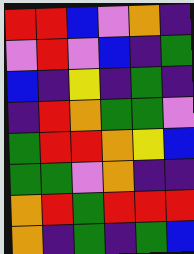[["red", "red", "blue", "violet", "orange", "indigo"], ["violet", "red", "violet", "blue", "indigo", "green"], ["blue", "indigo", "yellow", "indigo", "green", "indigo"], ["indigo", "red", "orange", "green", "green", "violet"], ["green", "red", "red", "orange", "yellow", "blue"], ["green", "green", "violet", "orange", "indigo", "indigo"], ["orange", "red", "green", "red", "red", "red"], ["orange", "indigo", "green", "indigo", "green", "blue"]]